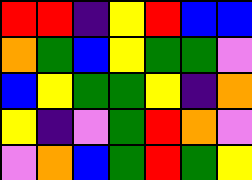[["red", "red", "indigo", "yellow", "red", "blue", "blue"], ["orange", "green", "blue", "yellow", "green", "green", "violet"], ["blue", "yellow", "green", "green", "yellow", "indigo", "orange"], ["yellow", "indigo", "violet", "green", "red", "orange", "violet"], ["violet", "orange", "blue", "green", "red", "green", "yellow"]]